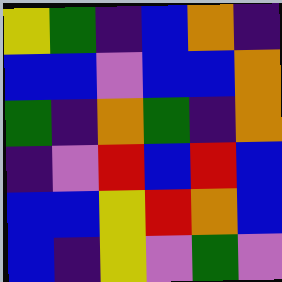[["yellow", "green", "indigo", "blue", "orange", "indigo"], ["blue", "blue", "violet", "blue", "blue", "orange"], ["green", "indigo", "orange", "green", "indigo", "orange"], ["indigo", "violet", "red", "blue", "red", "blue"], ["blue", "blue", "yellow", "red", "orange", "blue"], ["blue", "indigo", "yellow", "violet", "green", "violet"]]